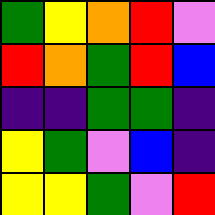[["green", "yellow", "orange", "red", "violet"], ["red", "orange", "green", "red", "blue"], ["indigo", "indigo", "green", "green", "indigo"], ["yellow", "green", "violet", "blue", "indigo"], ["yellow", "yellow", "green", "violet", "red"]]